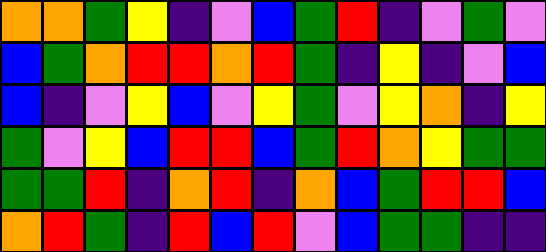[["orange", "orange", "green", "yellow", "indigo", "violet", "blue", "green", "red", "indigo", "violet", "green", "violet"], ["blue", "green", "orange", "red", "red", "orange", "red", "green", "indigo", "yellow", "indigo", "violet", "blue"], ["blue", "indigo", "violet", "yellow", "blue", "violet", "yellow", "green", "violet", "yellow", "orange", "indigo", "yellow"], ["green", "violet", "yellow", "blue", "red", "red", "blue", "green", "red", "orange", "yellow", "green", "green"], ["green", "green", "red", "indigo", "orange", "red", "indigo", "orange", "blue", "green", "red", "red", "blue"], ["orange", "red", "green", "indigo", "red", "blue", "red", "violet", "blue", "green", "green", "indigo", "indigo"]]